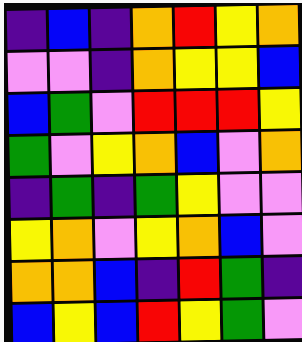[["indigo", "blue", "indigo", "orange", "red", "yellow", "orange"], ["violet", "violet", "indigo", "orange", "yellow", "yellow", "blue"], ["blue", "green", "violet", "red", "red", "red", "yellow"], ["green", "violet", "yellow", "orange", "blue", "violet", "orange"], ["indigo", "green", "indigo", "green", "yellow", "violet", "violet"], ["yellow", "orange", "violet", "yellow", "orange", "blue", "violet"], ["orange", "orange", "blue", "indigo", "red", "green", "indigo"], ["blue", "yellow", "blue", "red", "yellow", "green", "violet"]]